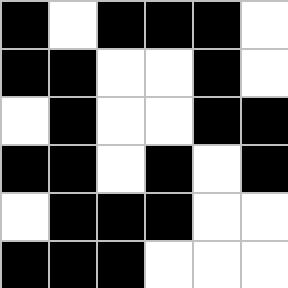[["black", "white", "black", "black", "black", "white"], ["black", "black", "white", "white", "black", "white"], ["white", "black", "white", "white", "black", "black"], ["black", "black", "white", "black", "white", "black"], ["white", "black", "black", "black", "white", "white"], ["black", "black", "black", "white", "white", "white"]]